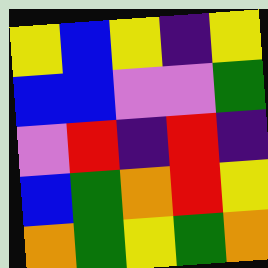[["yellow", "blue", "yellow", "indigo", "yellow"], ["blue", "blue", "violet", "violet", "green"], ["violet", "red", "indigo", "red", "indigo"], ["blue", "green", "orange", "red", "yellow"], ["orange", "green", "yellow", "green", "orange"]]